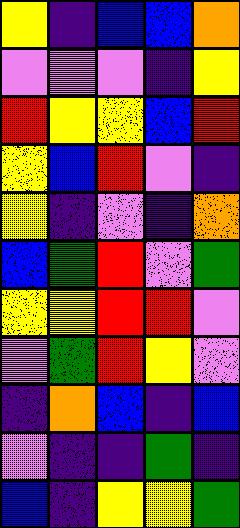[["yellow", "indigo", "blue", "blue", "orange"], ["violet", "violet", "violet", "indigo", "yellow"], ["red", "yellow", "yellow", "blue", "red"], ["yellow", "blue", "red", "violet", "indigo"], ["yellow", "indigo", "violet", "indigo", "orange"], ["blue", "green", "red", "violet", "green"], ["yellow", "yellow", "red", "red", "violet"], ["violet", "green", "red", "yellow", "violet"], ["indigo", "orange", "blue", "indigo", "blue"], ["violet", "indigo", "indigo", "green", "indigo"], ["blue", "indigo", "yellow", "yellow", "green"]]